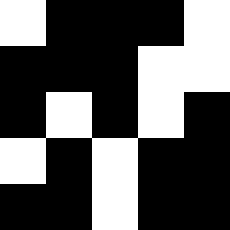[["white", "black", "black", "black", "white"], ["black", "black", "black", "white", "white"], ["black", "white", "black", "white", "black"], ["white", "black", "white", "black", "black"], ["black", "black", "white", "black", "black"]]